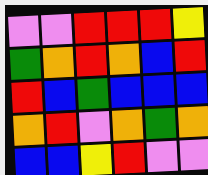[["violet", "violet", "red", "red", "red", "yellow"], ["green", "orange", "red", "orange", "blue", "red"], ["red", "blue", "green", "blue", "blue", "blue"], ["orange", "red", "violet", "orange", "green", "orange"], ["blue", "blue", "yellow", "red", "violet", "violet"]]